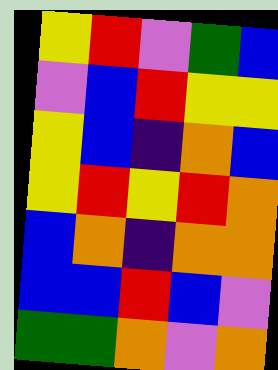[["yellow", "red", "violet", "green", "blue"], ["violet", "blue", "red", "yellow", "yellow"], ["yellow", "blue", "indigo", "orange", "blue"], ["yellow", "red", "yellow", "red", "orange"], ["blue", "orange", "indigo", "orange", "orange"], ["blue", "blue", "red", "blue", "violet"], ["green", "green", "orange", "violet", "orange"]]